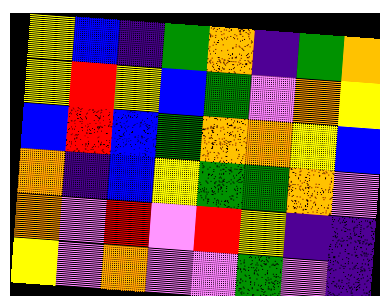[["yellow", "blue", "indigo", "green", "orange", "indigo", "green", "orange"], ["yellow", "red", "yellow", "blue", "green", "violet", "orange", "yellow"], ["blue", "red", "blue", "green", "orange", "orange", "yellow", "blue"], ["orange", "indigo", "blue", "yellow", "green", "green", "orange", "violet"], ["orange", "violet", "red", "violet", "red", "yellow", "indigo", "indigo"], ["yellow", "violet", "orange", "violet", "violet", "green", "violet", "indigo"]]